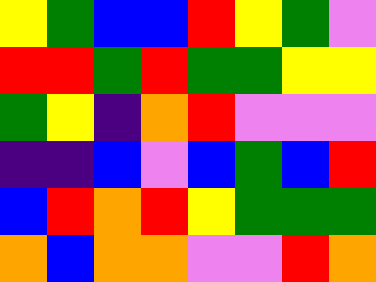[["yellow", "green", "blue", "blue", "red", "yellow", "green", "violet"], ["red", "red", "green", "red", "green", "green", "yellow", "yellow"], ["green", "yellow", "indigo", "orange", "red", "violet", "violet", "violet"], ["indigo", "indigo", "blue", "violet", "blue", "green", "blue", "red"], ["blue", "red", "orange", "red", "yellow", "green", "green", "green"], ["orange", "blue", "orange", "orange", "violet", "violet", "red", "orange"]]